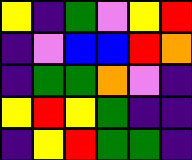[["yellow", "indigo", "green", "violet", "yellow", "red"], ["indigo", "violet", "blue", "blue", "red", "orange"], ["indigo", "green", "green", "orange", "violet", "indigo"], ["yellow", "red", "yellow", "green", "indigo", "indigo"], ["indigo", "yellow", "red", "green", "green", "indigo"]]